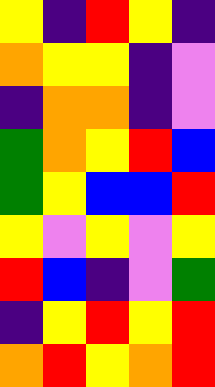[["yellow", "indigo", "red", "yellow", "indigo"], ["orange", "yellow", "yellow", "indigo", "violet"], ["indigo", "orange", "orange", "indigo", "violet"], ["green", "orange", "yellow", "red", "blue"], ["green", "yellow", "blue", "blue", "red"], ["yellow", "violet", "yellow", "violet", "yellow"], ["red", "blue", "indigo", "violet", "green"], ["indigo", "yellow", "red", "yellow", "red"], ["orange", "red", "yellow", "orange", "red"]]